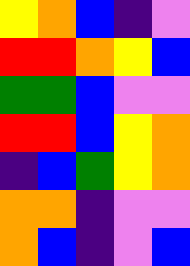[["yellow", "orange", "blue", "indigo", "violet"], ["red", "red", "orange", "yellow", "blue"], ["green", "green", "blue", "violet", "violet"], ["red", "red", "blue", "yellow", "orange"], ["indigo", "blue", "green", "yellow", "orange"], ["orange", "orange", "indigo", "violet", "violet"], ["orange", "blue", "indigo", "violet", "blue"]]